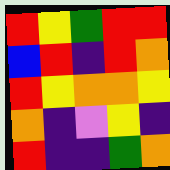[["red", "yellow", "green", "red", "red"], ["blue", "red", "indigo", "red", "orange"], ["red", "yellow", "orange", "orange", "yellow"], ["orange", "indigo", "violet", "yellow", "indigo"], ["red", "indigo", "indigo", "green", "orange"]]